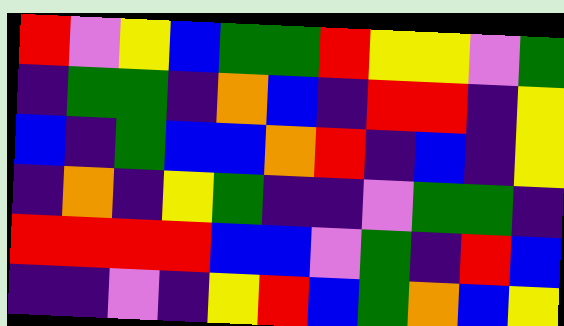[["red", "violet", "yellow", "blue", "green", "green", "red", "yellow", "yellow", "violet", "green"], ["indigo", "green", "green", "indigo", "orange", "blue", "indigo", "red", "red", "indigo", "yellow"], ["blue", "indigo", "green", "blue", "blue", "orange", "red", "indigo", "blue", "indigo", "yellow"], ["indigo", "orange", "indigo", "yellow", "green", "indigo", "indigo", "violet", "green", "green", "indigo"], ["red", "red", "red", "red", "blue", "blue", "violet", "green", "indigo", "red", "blue"], ["indigo", "indigo", "violet", "indigo", "yellow", "red", "blue", "green", "orange", "blue", "yellow"]]